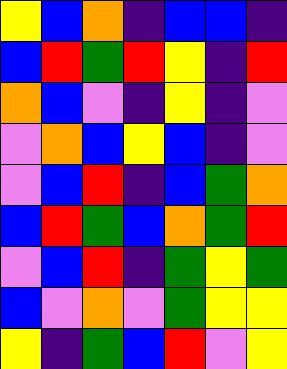[["yellow", "blue", "orange", "indigo", "blue", "blue", "indigo"], ["blue", "red", "green", "red", "yellow", "indigo", "red"], ["orange", "blue", "violet", "indigo", "yellow", "indigo", "violet"], ["violet", "orange", "blue", "yellow", "blue", "indigo", "violet"], ["violet", "blue", "red", "indigo", "blue", "green", "orange"], ["blue", "red", "green", "blue", "orange", "green", "red"], ["violet", "blue", "red", "indigo", "green", "yellow", "green"], ["blue", "violet", "orange", "violet", "green", "yellow", "yellow"], ["yellow", "indigo", "green", "blue", "red", "violet", "yellow"]]